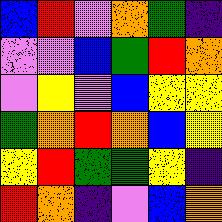[["blue", "red", "violet", "orange", "green", "indigo"], ["violet", "violet", "blue", "green", "red", "orange"], ["violet", "yellow", "violet", "blue", "yellow", "yellow"], ["green", "orange", "red", "orange", "blue", "yellow"], ["yellow", "red", "green", "green", "yellow", "indigo"], ["red", "orange", "indigo", "violet", "blue", "orange"]]